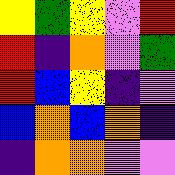[["yellow", "green", "yellow", "violet", "red"], ["red", "indigo", "orange", "violet", "green"], ["red", "blue", "yellow", "indigo", "violet"], ["blue", "orange", "blue", "orange", "indigo"], ["indigo", "orange", "orange", "violet", "violet"]]